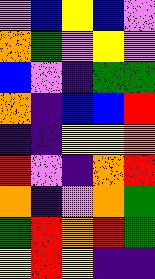[["violet", "blue", "yellow", "blue", "violet"], ["orange", "green", "violet", "yellow", "violet"], ["blue", "violet", "indigo", "green", "green"], ["orange", "indigo", "blue", "blue", "red"], ["indigo", "indigo", "yellow", "yellow", "orange"], ["red", "violet", "indigo", "orange", "red"], ["orange", "indigo", "violet", "orange", "green"], ["green", "red", "orange", "red", "green"], ["yellow", "red", "yellow", "indigo", "indigo"]]